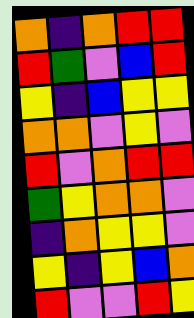[["orange", "indigo", "orange", "red", "red"], ["red", "green", "violet", "blue", "red"], ["yellow", "indigo", "blue", "yellow", "yellow"], ["orange", "orange", "violet", "yellow", "violet"], ["red", "violet", "orange", "red", "red"], ["green", "yellow", "orange", "orange", "violet"], ["indigo", "orange", "yellow", "yellow", "violet"], ["yellow", "indigo", "yellow", "blue", "orange"], ["red", "violet", "violet", "red", "yellow"]]